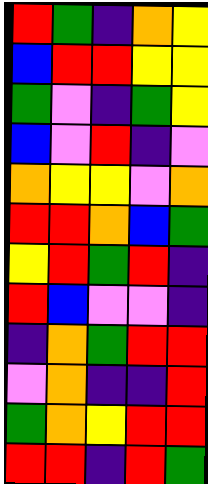[["red", "green", "indigo", "orange", "yellow"], ["blue", "red", "red", "yellow", "yellow"], ["green", "violet", "indigo", "green", "yellow"], ["blue", "violet", "red", "indigo", "violet"], ["orange", "yellow", "yellow", "violet", "orange"], ["red", "red", "orange", "blue", "green"], ["yellow", "red", "green", "red", "indigo"], ["red", "blue", "violet", "violet", "indigo"], ["indigo", "orange", "green", "red", "red"], ["violet", "orange", "indigo", "indigo", "red"], ["green", "orange", "yellow", "red", "red"], ["red", "red", "indigo", "red", "green"]]